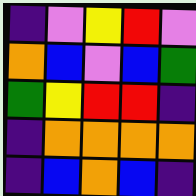[["indigo", "violet", "yellow", "red", "violet"], ["orange", "blue", "violet", "blue", "green"], ["green", "yellow", "red", "red", "indigo"], ["indigo", "orange", "orange", "orange", "orange"], ["indigo", "blue", "orange", "blue", "indigo"]]